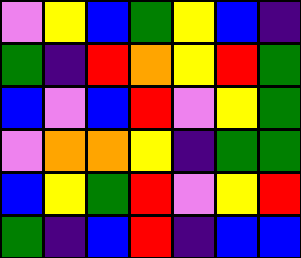[["violet", "yellow", "blue", "green", "yellow", "blue", "indigo"], ["green", "indigo", "red", "orange", "yellow", "red", "green"], ["blue", "violet", "blue", "red", "violet", "yellow", "green"], ["violet", "orange", "orange", "yellow", "indigo", "green", "green"], ["blue", "yellow", "green", "red", "violet", "yellow", "red"], ["green", "indigo", "blue", "red", "indigo", "blue", "blue"]]